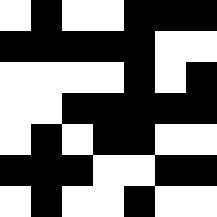[["white", "black", "white", "white", "black", "black", "black"], ["black", "black", "black", "black", "black", "white", "white"], ["white", "white", "white", "white", "black", "white", "black"], ["white", "white", "black", "black", "black", "black", "black"], ["white", "black", "white", "black", "black", "white", "white"], ["black", "black", "black", "white", "white", "black", "black"], ["white", "black", "white", "white", "black", "white", "white"]]